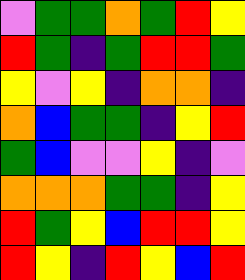[["violet", "green", "green", "orange", "green", "red", "yellow"], ["red", "green", "indigo", "green", "red", "red", "green"], ["yellow", "violet", "yellow", "indigo", "orange", "orange", "indigo"], ["orange", "blue", "green", "green", "indigo", "yellow", "red"], ["green", "blue", "violet", "violet", "yellow", "indigo", "violet"], ["orange", "orange", "orange", "green", "green", "indigo", "yellow"], ["red", "green", "yellow", "blue", "red", "red", "yellow"], ["red", "yellow", "indigo", "red", "yellow", "blue", "red"]]